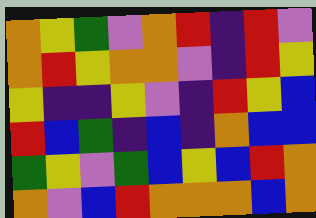[["orange", "yellow", "green", "violet", "orange", "red", "indigo", "red", "violet"], ["orange", "red", "yellow", "orange", "orange", "violet", "indigo", "red", "yellow"], ["yellow", "indigo", "indigo", "yellow", "violet", "indigo", "red", "yellow", "blue"], ["red", "blue", "green", "indigo", "blue", "indigo", "orange", "blue", "blue"], ["green", "yellow", "violet", "green", "blue", "yellow", "blue", "red", "orange"], ["orange", "violet", "blue", "red", "orange", "orange", "orange", "blue", "orange"]]